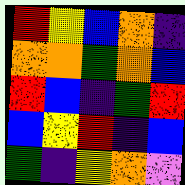[["red", "yellow", "blue", "orange", "indigo"], ["orange", "orange", "green", "orange", "blue"], ["red", "blue", "indigo", "green", "red"], ["blue", "yellow", "red", "indigo", "blue"], ["green", "indigo", "yellow", "orange", "violet"]]